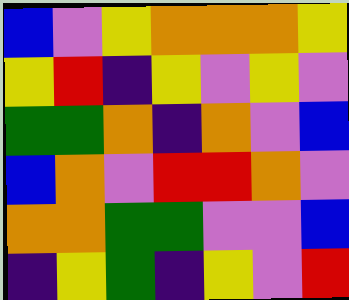[["blue", "violet", "yellow", "orange", "orange", "orange", "yellow"], ["yellow", "red", "indigo", "yellow", "violet", "yellow", "violet"], ["green", "green", "orange", "indigo", "orange", "violet", "blue"], ["blue", "orange", "violet", "red", "red", "orange", "violet"], ["orange", "orange", "green", "green", "violet", "violet", "blue"], ["indigo", "yellow", "green", "indigo", "yellow", "violet", "red"]]